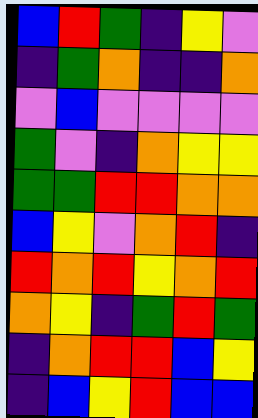[["blue", "red", "green", "indigo", "yellow", "violet"], ["indigo", "green", "orange", "indigo", "indigo", "orange"], ["violet", "blue", "violet", "violet", "violet", "violet"], ["green", "violet", "indigo", "orange", "yellow", "yellow"], ["green", "green", "red", "red", "orange", "orange"], ["blue", "yellow", "violet", "orange", "red", "indigo"], ["red", "orange", "red", "yellow", "orange", "red"], ["orange", "yellow", "indigo", "green", "red", "green"], ["indigo", "orange", "red", "red", "blue", "yellow"], ["indigo", "blue", "yellow", "red", "blue", "blue"]]